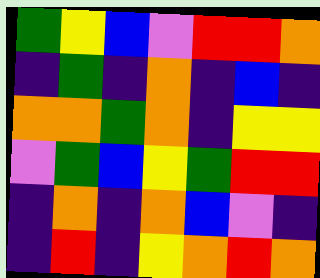[["green", "yellow", "blue", "violet", "red", "red", "orange"], ["indigo", "green", "indigo", "orange", "indigo", "blue", "indigo"], ["orange", "orange", "green", "orange", "indigo", "yellow", "yellow"], ["violet", "green", "blue", "yellow", "green", "red", "red"], ["indigo", "orange", "indigo", "orange", "blue", "violet", "indigo"], ["indigo", "red", "indigo", "yellow", "orange", "red", "orange"]]